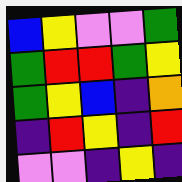[["blue", "yellow", "violet", "violet", "green"], ["green", "red", "red", "green", "yellow"], ["green", "yellow", "blue", "indigo", "orange"], ["indigo", "red", "yellow", "indigo", "red"], ["violet", "violet", "indigo", "yellow", "indigo"]]